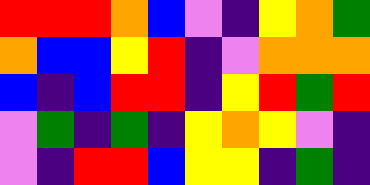[["red", "red", "red", "orange", "blue", "violet", "indigo", "yellow", "orange", "green"], ["orange", "blue", "blue", "yellow", "red", "indigo", "violet", "orange", "orange", "orange"], ["blue", "indigo", "blue", "red", "red", "indigo", "yellow", "red", "green", "red"], ["violet", "green", "indigo", "green", "indigo", "yellow", "orange", "yellow", "violet", "indigo"], ["violet", "indigo", "red", "red", "blue", "yellow", "yellow", "indigo", "green", "indigo"]]